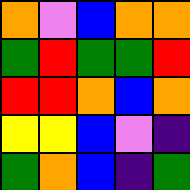[["orange", "violet", "blue", "orange", "orange"], ["green", "red", "green", "green", "red"], ["red", "red", "orange", "blue", "orange"], ["yellow", "yellow", "blue", "violet", "indigo"], ["green", "orange", "blue", "indigo", "green"]]